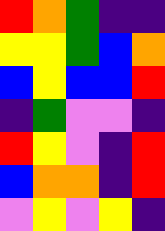[["red", "orange", "green", "indigo", "indigo"], ["yellow", "yellow", "green", "blue", "orange"], ["blue", "yellow", "blue", "blue", "red"], ["indigo", "green", "violet", "violet", "indigo"], ["red", "yellow", "violet", "indigo", "red"], ["blue", "orange", "orange", "indigo", "red"], ["violet", "yellow", "violet", "yellow", "indigo"]]